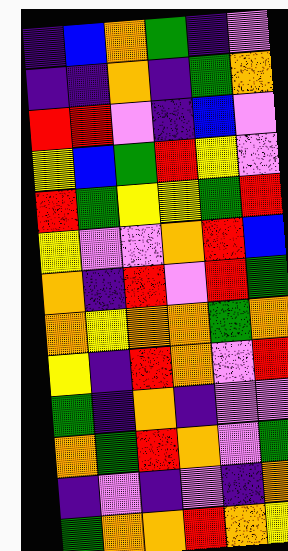[["indigo", "blue", "orange", "green", "indigo", "violet"], ["indigo", "indigo", "orange", "indigo", "green", "orange"], ["red", "red", "violet", "indigo", "blue", "violet"], ["yellow", "blue", "green", "red", "yellow", "violet"], ["red", "green", "yellow", "yellow", "green", "red"], ["yellow", "violet", "violet", "orange", "red", "blue"], ["orange", "indigo", "red", "violet", "red", "green"], ["orange", "yellow", "orange", "orange", "green", "orange"], ["yellow", "indigo", "red", "orange", "violet", "red"], ["green", "indigo", "orange", "indigo", "violet", "violet"], ["orange", "green", "red", "orange", "violet", "green"], ["indigo", "violet", "indigo", "violet", "indigo", "orange"], ["green", "orange", "orange", "red", "orange", "yellow"]]